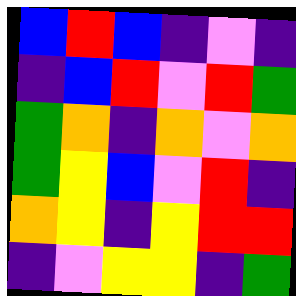[["blue", "red", "blue", "indigo", "violet", "indigo"], ["indigo", "blue", "red", "violet", "red", "green"], ["green", "orange", "indigo", "orange", "violet", "orange"], ["green", "yellow", "blue", "violet", "red", "indigo"], ["orange", "yellow", "indigo", "yellow", "red", "red"], ["indigo", "violet", "yellow", "yellow", "indigo", "green"]]